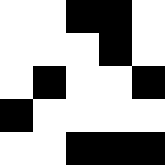[["white", "white", "black", "black", "white"], ["white", "white", "white", "black", "white"], ["white", "black", "white", "white", "black"], ["black", "white", "white", "white", "white"], ["white", "white", "black", "black", "black"]]